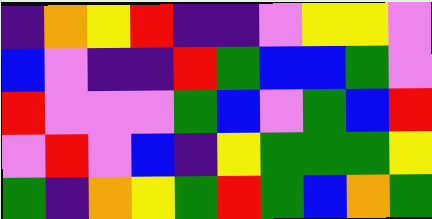[["indigo", "orange", "yellow", "red", "indigo", "indigo", "violet", "yellow", "yellow", "violet"], ["blue", "violet", "indigo", "indigo", "red", "green", "blue", "blue", "green", "violet"], ["red", "violet", "violet", "violet", "green", "blue", "violet", "green", "blue", "red"], ["violet", "red", "violet", "blue", "indigo", "yellow", "green", "green", "green", "yellow"], ["green", "indigo", "orange", "yellow", "green", "red", "green", "blue", "orange", "green"]]